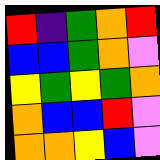[["red", "indigo", "green", "orange", "red"], ["blue", "blue", "green", "orange", "violet"], ["yellow", "green", "yellow", "green", "orange"], ["orange", "blue", "blue", "red", "violet"], ["orange", "orange", "yellow", "blue", "violet"]]